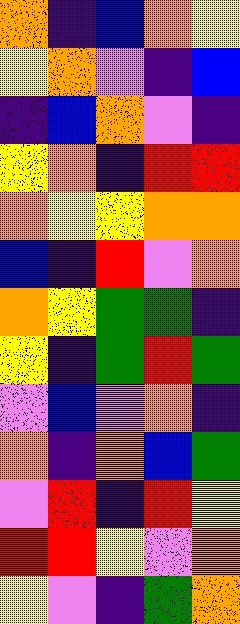[["orange", "indigo", "blue", "orange", "yellow"], ["yellow", "orange", "violet", "indigo", "blue"], ["indigo", "blue", "orange", "violet", "indigo"], ["yellow", "orange", "indigo", "red", "red"], ["orange", "yellow", "yellow", "orange", "orange"], ["blue", "indigo", "red", "violet", "orange"], ["orange", "yellow", "green", "green", "indigo"], ["yellow", "indigo", "green", "red", "green"], ["violet", "blue", "violet", "orange", "indigo"], ["orange", "indigo", "orange", "blue", "green"], ["violet", "red", "indigo", "red", "yellow"], ["red", "red", "yellow", "violet", "orange"], ["yellow", "violet", "indigo", "green", "orange"]]